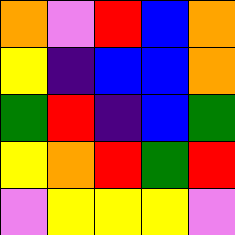[["orange", "violet", "red", "blue", "orange"], ["yellow", "indigo", "blue", "blue", "orange"], ["green", "red", "indigo", "blue", "green"], ["yellow", "orange", "red", "green", "red"], ["violet", "yellow", "yellow", "yellow", "violet"]]